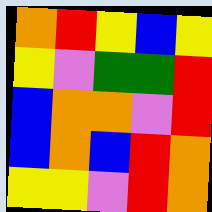[["orange", "red", "yellow", "blue", "yellow"], ["yellow", "violet", "green", "green", "red"], ["blue", "orange", "orange", "violet", "red"], ["blue", "orange", "blue", "red", "orange"], ["yellow", "yellow", "violet", "red", "orange"]]